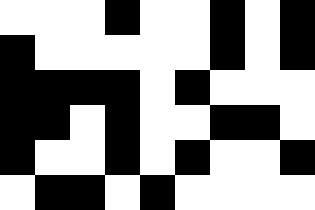[["white", "white", "white", "black", "white", "white", "black", "white", "black"], ["black", "white", "white", "white", "white", "white", "black", "white", "black"], ["black", "black", "black", "black", "white", "black", "white", "white", "white"], ["black", "black", "white", "black", "white", "white", "black", "black", "white"], ["black", "white", "white", "black", "white", "black", "white", "white", "black"], ["white", "black", "black", "white", "black", "white", "white", "white", "white"]]